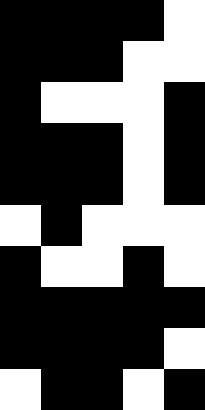[["black", "black", "black", "black", "white"], ["black", "black", "black", "white", "white"], ["black", "white", "white", "white", "black"], ["black", "black", "black", "white", "black"], ["black", "black", "black", "white", "black"], ["white", "black", "white", "white", "white"], ["black", "white", "white", "black", "white"], ["black", "black", "black", "black", "black"], ["black", "black", "black", "black", "white"], ["white", "black", "black", "white", "black"]]